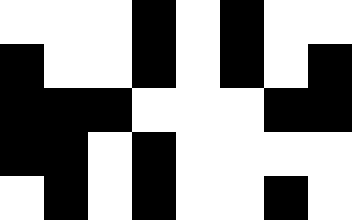[["white", "white", "white", "black", "white", "black", "white", "white"], ["black", "white", "white", "black", "white", "black", "white", "black"], ["black", "black", "black", "white", "white", "white", "black", "black"], ["black", "black", "white", "black", "white", "white", "white", "white"], ["white", "black", "white", "black", "white", "white", "black", "white"]]